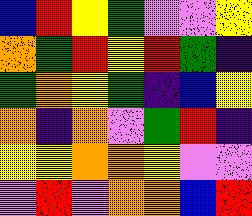[["blue", "red", "yellow", "green", "violet", "violet", "yellow"], ["orange", "green", "red", "yellow", "red", "green", "indigo"], ["green", "orange", "yellow", "green", "indigo", "blue", "yellow"], ["orange", "indigo", "orange", "violet", "green", "red", "indigo"], ["yellow", "yellow", "orange", "orange", "yellow", "violet", "violet"], ["violet", "red", "violet", "orange", "orange", "blue", "red"]]